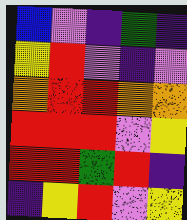[["blue", "violet", "indigo", "green", "indigo"], ["yellow", "red", "violet", "indigo", "violet"], ["orange", "red", "red", "orange", "orange"], ["red", "red", "red", "violet", "yellow"], ["red", "red", "green", "red", "indigo"], ["indigo", "yellow", "red", "violet", "yellow"]]